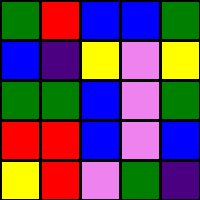[["green", "red", "blue", "blue", "green"], ["blue", "indigo", "yellow", "violet", "yellow"], ["green", "green", "blue", "violet", "green"], ["red", "red", "blue", "violet", "blue"], ["yellow", "red", "violet", "green", "indigo"]]